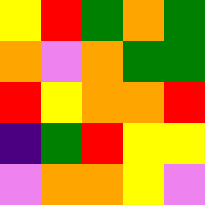[["yellow", "red", "green", "orange", "green"], ["orange", "violet", "orange", "green", "green"], ["red", "yellow", "orange", "orange", "red"], ["indigo", "green", "red", "yellow", "yellow"], ["violet", "orange", "orange", "yellow", "violet"]]